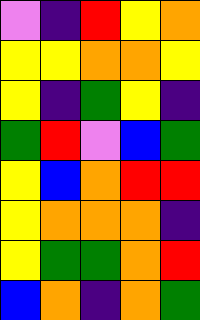[["violet", "indigo", "red", "yellow", "orange"], ["yellow", "yellow", "orange", "orange", "yellow"], ["yellow", "indigo", "green", "yellow", "indigo"], ["green", "red", "violet", "blue", "green"], ["yellow", "blue", "orange", "red", "red"], ["yellow", "orange", "orange", "orange", "indigo"], ["yellow", "green", "green", "orange", "red"], ["blue", "orange", "indigo", "orange", "green"]]